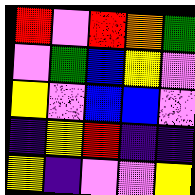[["red", "violet", "red", "orange", "green"], ["violet", "green", "blue", "yellow", "violet"], ["yellow", "violet", "blue", "blue", "violet"], ["indigo", "yellow", "red", "indigo", "indigo"], ["yellow", "indigo", "violet", "violet", "yellow"]]